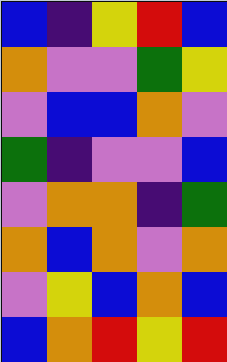[["blue", "indigo", "yellow", "red", "blue"], ["orange", "violet", "violet", "green", "yellow"], ["violet", "blue", "blue", "orange", "violet"], ["green", "indigo", "violet", "violet", "blue"], ["violet", "orange", "orange", "indigo", "green"], ["orange", "blue", "orange", "violet", "orange"], ["violet", "yellow", "blue", "orange", "blue"], ["blue", "orange", "red", "yellow", "red"]]